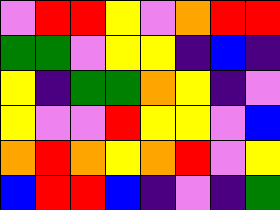[["violet", "red", "red", "yellow", "violet", "orange", "red", "red"], ["green", "green", "violet", "yellow", "yellow", "indigo", "blue", "indigo"], ["yellow", "indigo", "green", "green", "orange", "yellow", "indigo", "violet"], ["yellow", "violet", "violet", "red", "yellow", "yellow", "violet", "blue"], ["orange", "red", "orange", "yellow", "orange", "red", "violet", "yellow"], ["blue", "red", "red", "blue", "indigo", "violet", "indigo", "green"]]